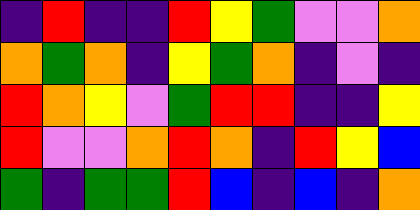[["indigo", "red", "indigo", "indigo", "red", "yellow", "green", "violet", "violet", "orange"], ["orange", "green", "orange", "indigo", "yellow", "green", "orange", "indigo", "violet", "indigo"], ["red", "orange", "yellow", "violet", "green", "red", "red", "indigo", "indigo", "yellow"], ["red", "violet", "violet", "orange", "red", "orange", "indigo", "red", "yellow", "blue"], ["green", "indigo", "green", "green", "red", "blue", "indigo", "blue", "indigo", "orange"]]